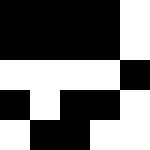[["black", "black", "black", "black", "white"], ["black", "black", "black", "black", "white"], ["white", "white", "white", "white", "black"], ["black", "white", "black", "black", "white"], ["white", "black", "black", "white", "white"]]